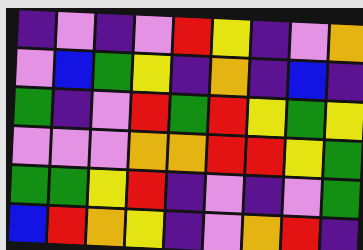[["indigo", "violet", "indigo", "violet", "red", "yellow", "indigo", "violet", "orange"], ["violet", "blue", "green", "yellow", "indigo", "orange", "indigo", "blue", "indigo"], ["green", "indigo", "violet", "red", "green", "red", "yellow", "green", "yellow"], ["violet", "violet", "violet", "orange", "orange", "red", "red", "yellow", "green"], ["green", "green", "yellow", "red", "indigo", "violet", "indigo", "violet", "green"], ["blue", "red", "orange", "yellow", "indigo", "violet", "orange", "red", "indigo"]]